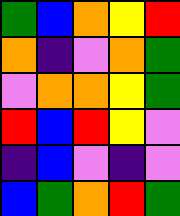[["green", "blue", "orange", "yellow", "red"], ["orange", "indigo", "violet", "orange", "green"], ["violet", "orange", "orange", "yellow", "green"], ["red", "blue", "red", "yellow", "violet"], ["indigo", "blue", "violet", "indigo", "violet"], ["blue", "green", "orange", "red", "green"]]